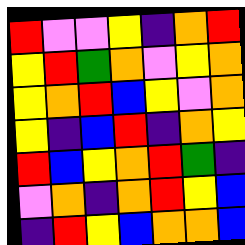[["red", "violet", "violet", "yellow", "indigo", "orange", "red"], ["yellow", "red", "green", "orange", "violet", "yellow", "orange"], ["yellow", "orange", "red", "blue", "yellow", "violet", "orange"], ["yellow", "indigo", "blue", "red", "indigo", "orange", "yellow"], ["red", "blue", "yellow", "orange", "red", "green", "indigo"], ["violet", "orange", "indigo", "orange", "red", "yellow", "blue"], ["indigo", "red", "yellow", "blue", "orange", "orange", "blue"]]